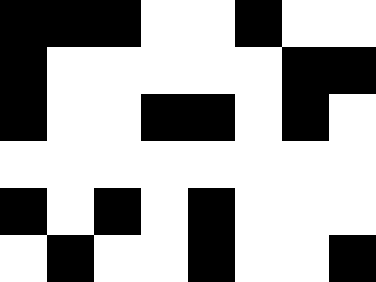[["black", "black", "black", "white", "white", "black", "white", "white"], ["black", "white", "white", "white", "white", "white", "black", "black"], ["black", "white", "white", "black", "black", "white", "black", "white"], ["white", "white", "white", "white", "white", "white", "white", "white"], ["black", "white", "black", "white", "black", "white", "white", "white"], ["white", "black", "white", "white", "black", "white", "white", "black"]]